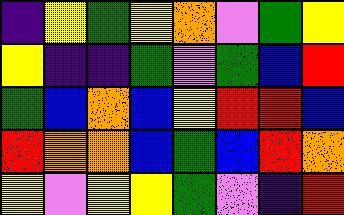[["indigo", "yellow", "green", "yellow", "orange", "violet", "green", "yellow"], ["yellow", "indigo", "indigo", "green", "violet", "green", "blue", "red"], ["green", "blue", "orange", "blue", "yellow", "red", "red", "blue"], ["red", "orange", "orange", "blue", "green", "blue", "red", "orange"], ["yellow", "violet", "yellow", "yellow", "green", "violet", "indigo", "red"]]